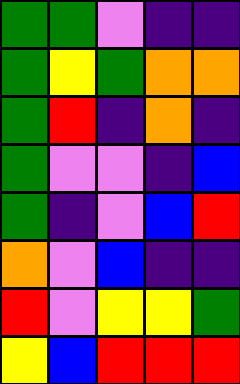[["green", "green", "violet", "indigo", "indigo"], ["green", "yellow", "green", "orange", "orange"], ["green", "red", "indigo", "orange", "indigo"], ["green", "violet", "violet", "indigo", "blue"], ["green", "indigo", "violet", "blue", "red"], ["orange", "violet", "blue", "indigo", "indigo"], ["red", "violet", "yellow", "yellow", "green"], ["yellow", "blue", "red", "red", "red"]]